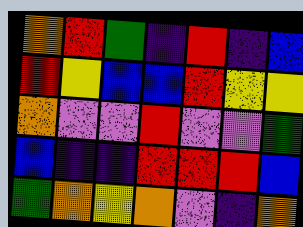[["orange", "red", "green", "indigo", "red", "indigo", "blue"], ["red", "yellow", "blue", "blue", "red", "yellow", "yellow"], ["orange", "violet", "violet", "red", "violet", "violet", "green"], ["blue", "indigo", "indigo", "red", "red", "red", "blue"], ["green", "orange", "yellow", "orange", "violet", "indigo", "orange"]]